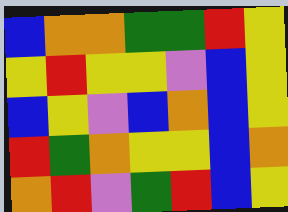[["blue", "orange", "orange", "green", "green", "red", "yellow"], ["yellow", "red", "yellow", "yellow", "violet", "blue", "yellow"], ["blue", "yellow", "violet", "blue", "orange", "blue", "yellow"], ["red", "green", "orange", "yellow", "yellow", "blue", "orange"], ["orange", "red", "violet", "green", "red", "blue", "yellow"]]